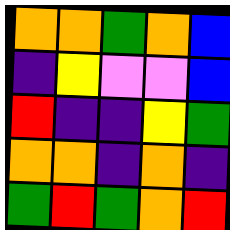[["orange", "orange", "green", "orange", "blue"], ["indigo", "yellow", "violet", "violet", "blue"], ["red", "indigo", "indigo", "yellow", "green"], ["orange", "orange", "indigo", "orange", "indigo"], ["green", "red", "green", "orange", "red"]]